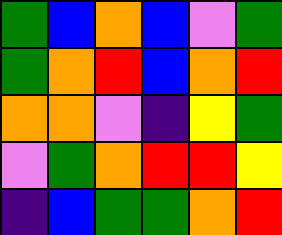[["green", "blue", "orange", "blue", "violet", "green"], ["green", "orange", "red", "blue", "orange", "red"], ["orange", "orange", "violet", "indigo", "yellow", "green"], ["violet", "green", "orange", "red", "red", "yellow"], ["indigo", "blue", "green", "green", "orange", "red"]]